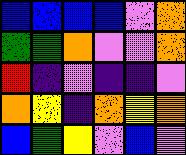[["blue", "blue", "blue", "blue", "violet", "orange"], ["green", "green", "orange", "violet", "violet", "orange"], ["red", "indigo", "violet", "indigo", "indigo", "violet"], ["orange", "yellow", "indigo", "orange", "yellow", "orange"], ["blue", "green", "yellow", "violet", "blue", "violet"]]